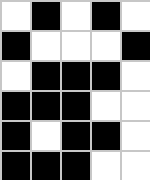[["white", "black", "white", "black", "white"], ["black", "white", "white", "white", "black"], ["white", "black", "black", "black", "white"], ["black", "black", "black", "white", "white"], ["black", "white", "black", "black", "white"], ["black", "black", "black", "white", "white"]]